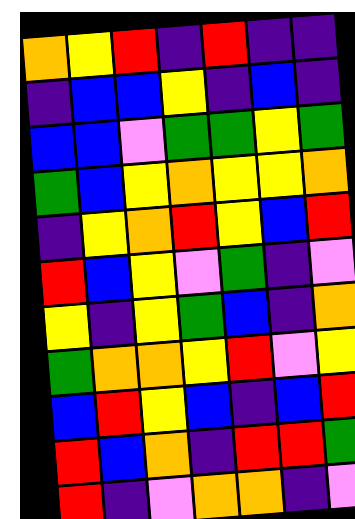[["orange", "yellow", "red", "indigo", "red", "indigo", "indigo"], ["indigo", "blue", "blue", "yellow", "indigo", "blue", "indigo"], ["blue", "blue", "violet", "green", "green", "yellow", "green"], ["green", "blue", "yellow", "orange", "yellow", "yellow", "orange"], ["indigo", "yellow", "orange", "red", "yellow", "blue", "red"], ["red", "blue", "yellow", "violet", "green", "indigo", "violet"], ["yellow", "indigo", "yellow", "green", "blue", "indigo", "orange"], ["green", "orange", "orange", "yellow", "red", "violet", "yellow"], ["blue", "red", "yellow", "blue", "indigo", "blue", "red"], ["red", "blue", "orange", "indigo", "red", "red", "green"], ["red", "indigo", "violet", "orange", "orange", "indigo", "violet"]]